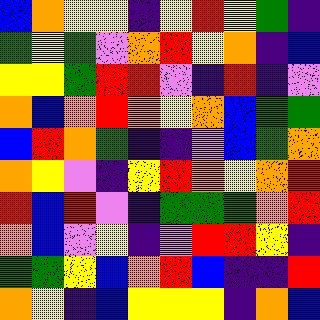[["blue", "orange", "yellow", "yellow", "indigo", "yellow", "red", "yellow", "green", "indigo"], ["green", "yellow", "green", "violet", "orange", "red", "yellow", "orange", "indigo", "blue"], ["yellow", "yellow", "green", "red", "red", "violet", "indigo", "red", "indigo", "violet"], ["orange", "blue", "orange", "red", "orange", "yellow", "orange", "blue", "green", "green"], ["blue", "red", "orange", "green", "indigo", "indigo", "violet", "blue", "green", "orange"], ["orange", "yellow", "violet", "indigo", "yellow", "red", "orange", "yellow", "orange", "red"], ["red", "blue", "red", "violet", "indigo", "green", "green", "green", "orange", "red"], ["orange", "blue", "violet", "yellow", "indigo", "violet", "red", "red", "yellow", "indigo"], ["green", "green", "yellow", "blue", "orange", "red", "blue", "indigo", "indigo", "red"], ["orange", "yellow", "indigo", "blue", "yellow", "yellow", "yellow", "indigo", "orange", "blue"]]